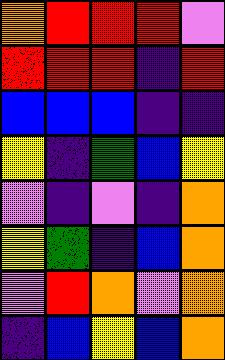[["orange", "red", "red", "red", "violet"], ["red", "red", "red", "indigo", "red"], ["blue", "blue", "blue", "indigo", "indigo"], ["yellow", "indigo", "green", "blue", "yellow"], ["violet", "indigo", "violet", "indigo", "orange"], ["yellow", "green", "indigo", "blue", "orange"], ["violet", "red", "orange", "violet", "orange"], ["indigo", "blue", "yellow", "blue", "orange"]]